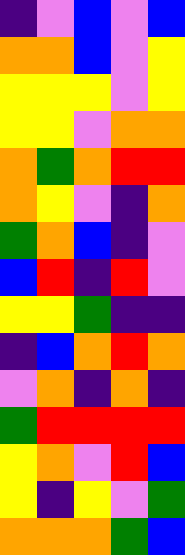[["indigo", "violet", "blue", "violet", "blue"], ["orange", "orange", "blue", "violet", "yellow"], ["yellow", "yellow", "yellow", "violet", "yellow"], ["yellow", "yellow", "violet", "orange", "orange"], ["orange", "green", "orange", "red", "red"], ["orange", "yellow", "violet", "indigo", "orange"], ["green", "orange", "blue", "indigo", "violet"], ["blue", "red", "indigo", "red", "violet"], ["yellow", "yellow", "green", "indigo", "indigo"], ["indigo", "blue", "orange", "red", "orange"], ["violet", "orange", "indigo", "orange", "indigo"], ["green", "red", "red", "red", "red"], ["yellow", "orange", "violet", "red", "blue"], ["yellow", "indigo", "yellow", "violet", "green"], ["orange", "orange", "orange", "green", "blue"]]